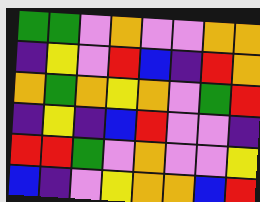[["green", "green", "violet", "orange", "violet", "violet", "orange", "orange"], ["indigo", "yellow", "violet", "red", "blue", "indigo", "red", "orange"], ["orange", "green", "orange", "yellow", "orange", "violet", "green", "red"], ["indigo", "yellow", "indigo", "blue", "red", "violet", "violet", "indigo"], ["red", "red", "green", "violet", "orange", "violet", "violet", "yellow"], ["blue", "indigo", "violet", "yellow", "orange", "orange", "blue", "red"]]